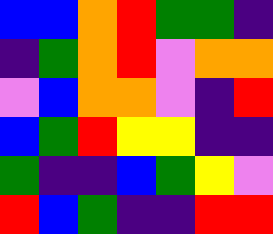[["blue", "blue", "orange", "red", "green", "green", "indigo"], ["indigo", "green", "orange", "red", "violet", "orange", "orange"], ["violet", "blue", "orange", "orange", "violet", "indigo", "red"], ["blue", "green", "red", "yellow", "yellow", "indigo", "indigo"], ["green", "indigo", "indigo", "blue", "green", "yellow", "violet"], ["red", "blue", "green", "indigo", "indigo", "red", "red"]]